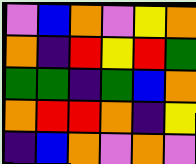[["violet", "blue", "orange", "violet", "yellow", "orange"], ["orange", "indigo", "red", "yellow", "red", "green"], ["green", "green", "indigo", "green", "blue", "orange"], ["orange", "red", "red", "orange", "indigo", "yellow"], ["indigo", "blue", "orange", "violet", "orange", "violet"]]